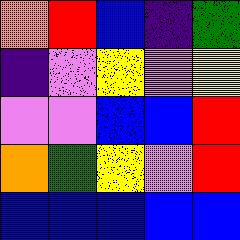[["orange", "red", "blue", "indigo", "green"], ["indigo", "violet", "yellow", "violet", "yellow"], ["violet", "violet", "blue", "blue", "red"], ["orange", "green", "yellow", "violet", "red"], ["blue", "blue", "blue", "blue", "blue"]]